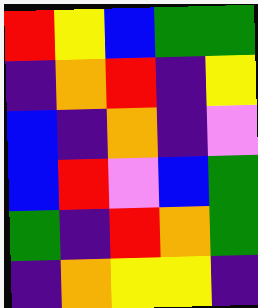[["red", "yellow", "blue", "green", "green"], ["indigo", "orange", "red", "indigo", "yellow"], ["blue", "indigo", "orange", "indigo", "violet"], ["blue", "red", "violet", "blue", "green"], ["green", "indigo", "red", "orange", "green"], ["indigo", "orange", "yellow", "yellow", "indigo"]]